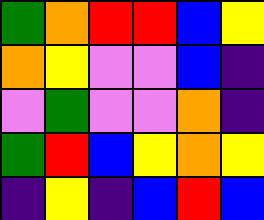[["green", "orange", "red", "red", "blue", "yellow"], ["orange", "yellow", "violet", "violet", "blue", "indigo"], ["violet", "green", "violet", "violet", "orange", "indigo"], ["green", "red", "blue", "yellow", "orange", "yellow"], ["indigo", "yellow", "indigo", "blue", "red", "blue"]]